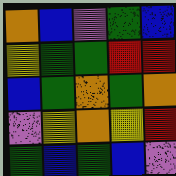[["orange", "blue", "violet", "green", "blue"], ["yellow", "green", "green", "red", "red"], ["blue", "green", "orange", "green", "orange"], ["violet", "yellow", "orange", "yellow", "red"], ["green", "blue", "green", "blue", "violet"]]